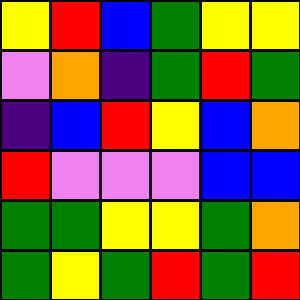[["yellow", "red", "blue", "green", "yellow", "yellow"], ["violet", "orange", "indigo", "green", "red", "green"], ["indigo", "blue", "red", "yellow", "blue", "orange"], ["red", "violet", "violet", "violet", "blue", "blue"], ["green", "green", "yellow", "yellow", "green", "orange"], ["green", "yellow", "green", "red", "green", "red"]]